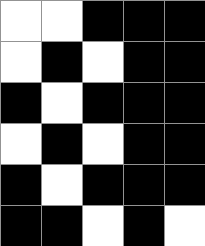[["white", "white", "black", "black", "black"], ["white", "black", "white", "black", "black"], ["black", "white", "black", "black", "black"], ["white", "black", "white", "black", "black"], ["black", "white", "black", "black", "black"], ["black", "black", "white", "black", "white"]]